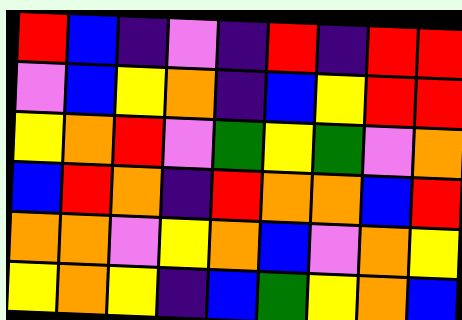[["red", "blue", "indigo", "violet", "indigo", "red", "indigo", "red", "red"], ["violet", "blue", "yellow", "orange", "indigo", "blue", "yellow", "red", "red"], ["yellow", "orange", "red", "violet", "green", "yellow", "green", "violet", "orange"], ["blue", "red", "orange", "indigo", "red", "orange", "orange", "blue", "red"], ["orange", "orange", "violet", "yellow", "orange", "blue", "violet", "orange", "yellow"], ["yellow", "orange", "yellow", "indigo", "blue", "green", "yellow", "orange", "blue"]]